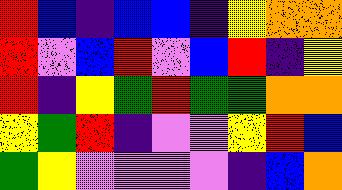[["red", "blue", "indigo", "blue", "blue", "indigo", "yellow", "orange", "orange"], ["red", "violet", "blue", "red", "violet", "blue", "red", "indigo", "yellow"], ["red", "indigo", "yellow", "green", "red", "green", "green", "orange", "orange"], ["yellow", "green", "red", "indigo", "violet", "violet", "yellow", "red", "blue"], ["green", "yellow", "violet", "violet", "violet", "violet", "indigo", "blue", "orange"]]